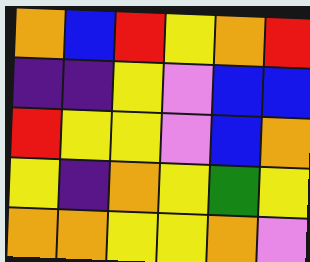[["orange", "blue", "red", "yellow", "orange", "red"], ["indigo", "indigo", "yellow", "violet", "blue", "blue"], ["red", "yellow", "yellow", "violet", "blue", "orange"], ["yellow", "indigo", "orange", "yellow", "green", "yellow"], ["orange", "orange", "yellow", "yellow", "orange", "violet"]]